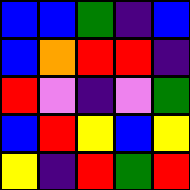[["blue", "blue", "green", "indigo", "blue"], ["blue", "orange", "red", "red", "indigo"], ["red", "violet", "indigo", "violet", "green"], ["blue", "red", "yellow", "blue", "yellow"], ["yellow", "indigo", "red", "green", "red"]]